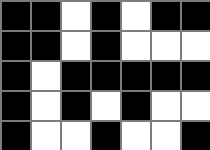[["black", "black", "white", "black", "white", "black", "black"], ["black", "black", "white", "black", "white", "white", "white"], ["black", "white", "black", "black", "black", "black", "black"], ["black", "white", "black", "white", "black", "white", "white"], ["black", "white", "white", "black", "white", "white", "black"]]